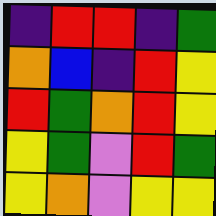[["indigo", "red", "red", "indigo", "green"], ["orange", "blue", "indigo", "red", "yellow"], ["red", "green", "orange", "red", "yellow"], ["yellow", "green", "violet", "red", "green"], ["yellow", "orange", "violet", "yellow", "yellow"]]